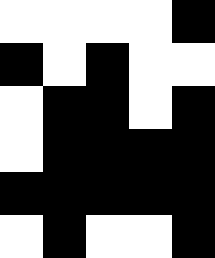[["white", "white", "white", "white", "black"], ["black", "white", "black", "white", "white"], ["white", "black", "black", "white", "black"], ["white", "black", "black", "black", "black"], ["black", "black", "black", "black", "black"], ["white", "black", "white", "white", "black"]]